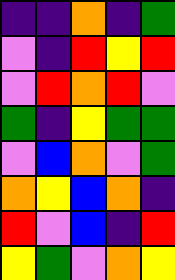[["indigo", "indigo", "orange", "indigo", "green"], ["violet", "indigo", "red", "yellow", "red"], ["violet", "red", "orange", "red", "violet"], ["green", "indigo", "yellow", "green", "green"], ["violet", "blue", "orange", "violet", "green"], ["orange", "yellow", "blue", "orange", "indigo"], ["red", "violet", "blue", "indigo", "red"], ["yellow", "green", "violet", "orange", "yellow"]]